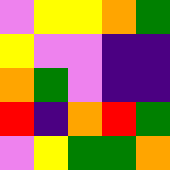[["violet", "yellow", "yellow", "orange", "green"], ["yellow", "violet", "violet", "indigo", "indigo"], ["orange", "green", "violet", "indigo", "indigo"], ["red", "indigo", "orange", "red", "green"], ["violet", "yellow", "green", "green", "orange"]]